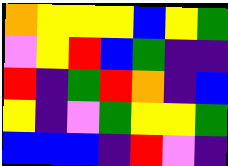[["orange", "yellow", "yellow", "yellow", "blue", "yellow", "green"], ["violet", "yellow", "red", "blue", "green", "indigo", "indigo"], ["red", "indigo", "green", "red", "orange", "indigo", "blue"], ["yellow", "indigo", "violet", "green", "yellow", "yellow", "green"], ["blue", "blue", "blue", "indigo", "red", "violet", "indigo"]]